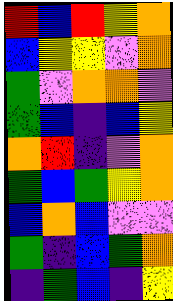[["red", "blue", "red", "yellow", "orange"], ["blue", "yellow", "yellow", "violet", "orange"], ["green", "violet", "orange", "orange", "violet"], ["green", "blue", "indigo", "blue", "yellow"], ["orange", "red", "indigo", "violet", "orange"], ["green", "blue", "green", "yellow", "orange"], ["blue", "orange", "blue", "violet", "violet"], ["green", "indigo", "blue", "green", "orange"], ["indigo", "green", "blue", "indigo", "yellow"]]